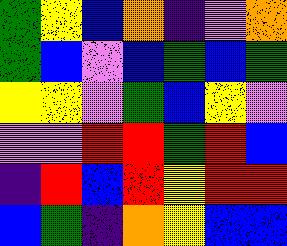[["green", "yellow", "blue", "orange", "indigo", "violet", "orange"], ["green", "blue", "violet", "blue", "green", "blue", "green"], ["yellow", "yellow", "violet", "green", "blue", "yellow", "violet"], ["violet", "violet", "red", "red", "green", "red", "blue"], ["indigo", "red", "blue", "red", "yellow", "red", "red"], ["blue", "green", "indigo", "orange", "yellow", "blue", "blue"]]